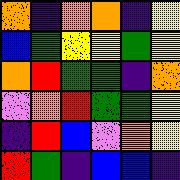[["orange", "indigo", "orange", "orange", "indigo", "yellow"], ["blue", "green", "yellow", "yellow", "green", "yellow"], ["orange", "red", "green", "green", "indigo", "orange"], ["violet", "orange", "red", "green", "green", "yellow"], ["indigo", "red", "blue", "violet", "orange", "yellow"], ["red", "green", "indigo", "blue", "blue", "indigo"]]